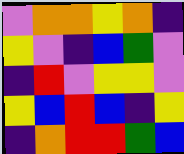[["violet", "orange", "orange", "yellow", "orange", "indigo"], ["yellow", "violet", "indigo", "blue", "green", "violet"], ["indigo", "red", "violet", "yellow", "yellow", "violet"], ["yellow", "blue", "red", "blue", "indigo", "yellow"], ["indigo", "orange", "red", "red", "green", "blue"]]